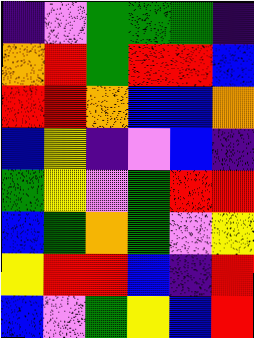[["indigo", "violet", "green", "green", "green", "indigo"], ["orange", "red", "green", "red", "red", "blue"], ["red", "red", "orange", "blue", "blue", "orange"], ["blue", "yellow", "indigo", "violet", "blue", "indigo"], ["green", "yellow", "violet", "green", "red", "red"], ["blue", "green", "orange", "green", "violet", "yellow"], ["yellow", "red", "red", "blue", "indigo", "red"], ["blue", "violet", "green", "yellow", "blue", "red"]]